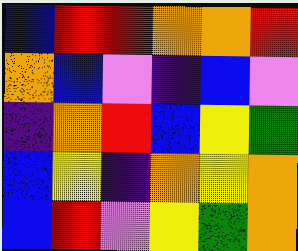[["blue", "red", "red", "orange", "orange", "red"], ["orange", "blue", "violet", "indigo", "blue", "violet"], ["indigo", "orange", "red", "blue", "yellow", "green"], ["blue", "yellow", "indigo", "orange", "yellow", "orange"], ["blue", "red", "violet", "yellow", "green", "orange"]]